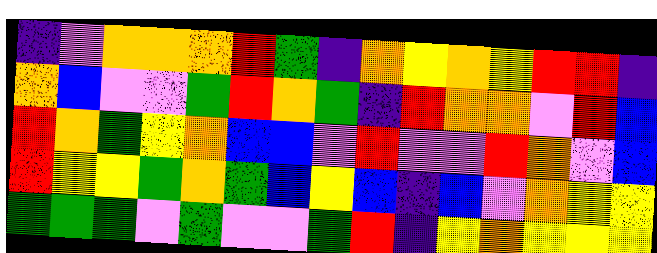[["indigo", "violet", "orange", "orange", "orange", "red", "green", "indigo", "orange", "yellow", "orange", "yellow", "red", "red", "indigo"], ["orange", "blue", "violet", "violet", "green", "red", "orange", "green", "indigo", "red", "orange", "orange", "violet", "red", "blue"], ["red", "orange", "green", "yellow", "orange", "blue", "blue", "violet", "red", "violet", "violet", "red", "orange", "violet", "blue"], ["red", "yellow", "yellow", "green", "orange", "green", "blue", "yellow", "blue", "indigo", "blue", "violet", "orange", "yellow", "yellow"], ["green", "green", "green", "violet", "green", "violet", "violet", "green", "red", "indigo", "yellow", "orange", "yellow", "yellow", "yellow"]]